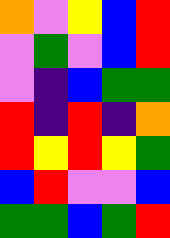[["orange", "violet", "yellow", "blue", "red"], ["violet", "green", "violet", "blue", "red"], ["violet", "indigo", "blue", "green", "green"], ["red", "indigo", "red", "indigo", "orange"], ["red", "yellow", "red", "yellow", "green"], ["blue", "red", "violet", "violet", "blue"], ["green", "green", "blue", "green", "red"]]